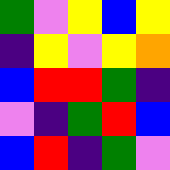[["green", "violet", "yellow", "blue", "yellow"], ["indigo", "yellow", "violet", "yellow", "orange"], ["blue", "red", "red", "green", "indigo"], ["violet", "indigo", "green", "red", "blue"], ["blue", "red", "indigo", "green", "violet"]]